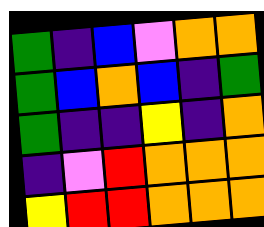[["green", "indigo", "blue", "violet", "orange", "orange"], ["green", "blue", "orange", "blue", "indigo", "green"], ["green", "indigo", "indigo", "yellow", "indigo", "orange"], ["indigo", "violet", "red", "orange", "orange", "orange"], ["yellow", "red", "red", "orange", "orange", "orange"]]